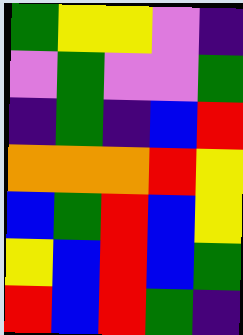[["green", "yellow", "yellow", "violet", "indigo"], ["violet", "green", "violet", "violet", "green"], ["indigo", "green", "indigo", "blue", "red"], ["orange", "orange", "orange", "red", "yellow"], ["blue", "green", "red", "blue", "yellow"], ["yellow", "blue", "red", "blue", "green"], ["red", "blue", "red", "green", "indigo"]]